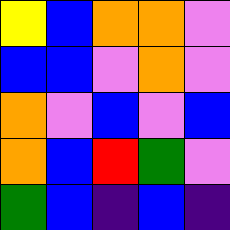[["yellow", "blue", "orange", "orange", "violet"], ["blue", "blue", "violet", "orange", "violet"], ["orange", "violet", "blue", "violet", "blue"], ["orange", "blue", "red", "green", "violet"], ["green", "blue", "indigo", "blue", "indigo"]]